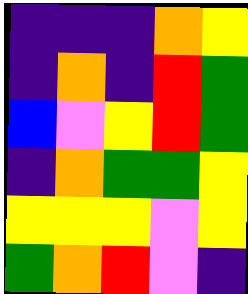[["indigo", "indigo", "indigo", "orange", "yellow"], ["indigo", "orange", "indigo", "red", "green"], ["blue", "violet", "yellow", "red", "green"], ["indigo", "orange", "green", "green", "yellow"], ["yellow", "yellow", "yellow", "violet", "yellow"], ["green", "orange", "red", "violet", "indigo"]]